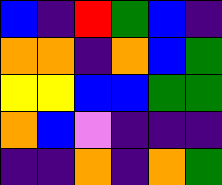[["blue", "indigo", "red", "green", "blue", "indigo"], ["orange", "orange", "indigo", "orange", "blue", "green"], ["yellow", "yellow", "blue", "blue", "green", "green"], ["orange", "blue", "violet", "indigo", "indigo", "indigo"], ["indigo", "indigo", "orange", "indigo", "orange", "green"]]